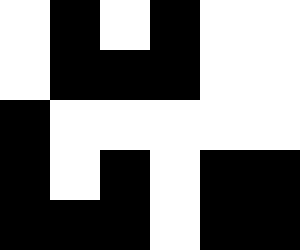[["white", "black", "white", "black", "white", "white"], ["white", "black", "black", "black", "white", "white"], ["black", "white", "white", "white", "white", "white"], ["black", "white", "black", "white", "black", "black"], ["black", "black", "black", "white", "black", "black"]]